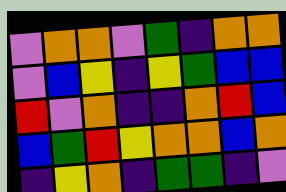[["violet", "orange", "orange", "violet", "green", "indigo", "orange", "orange"], ["violet", "blue", "yellow", "indigo", "yellow", "green", "blue", "blue"], ["red", "violet", "orange", "indigo", "indigo", "orange", "red", "blue"], ["blue", "green", "red", "yellow", "orange", "orange", "blue", "orange"], ["indigo", "yellow", "orange", "indigo", "green", "green", "indigo", "violet"]]